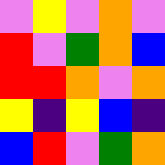[["violet", "yellow", "violet", "orange", "violet"], ["red", "violet", "green", "orange", "blue"], ["red", "red", "orange", "violet", "orange"], ["yellow", "indigo", "yellow", "blue", "indigo"], ["blue", "red", "violet", "green", "orange"]]